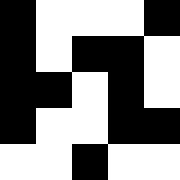[["black", "white", "white", "white", "black"], ["black", "white", "black", "black", "white"], ["black", "black", "white", "black", "white"], ["black", "white", "white", "black", "black"], ["white", "white", "black", "white", "white"]]